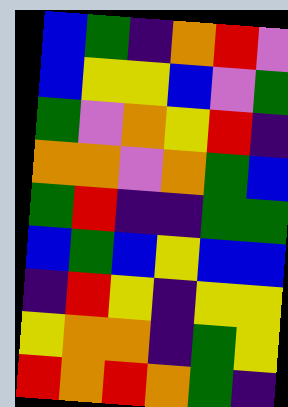[["blue", "green", "indigo", "orange", "red", "violet"], ["blue", "yellow", "yellow", "blue", "violet", "green"], ["green", "violet", "orange", "yellow", "red", "indigo"], ["orange", "orange", "violet", "orange", "green", "blue"], ["green", "red", "indigo", "indigo", "green", "green"], ["blue", "green", "blue", "yellow", "blue", "blue"], ["indigo", "red", "yellow", "indigo", "yellow", "yellow"], ["yellow", "orange", "orange", "indigo", "green", "yellow"], ["red", "orange", "red", "orange", "green", "indigo"]]